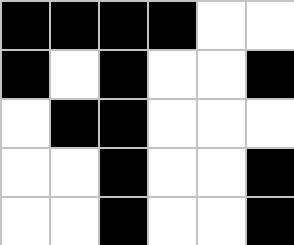[["black", "black", "black", "black", "white", "white"], ["black", "white", "black", "white", "white", "black"], ["white", "black", "black", "white", "white", "white"], ["white", "white", "black", "white", "white", "black"], ["white", "white", "black", "white", "white", "black"]]